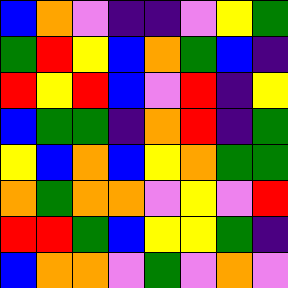[["blue", "orange", "violet", "indigo", "indigo", "violet", "yellow", "green"], ["green", "red", "yellow", "blue", "orange", "green", "blue", "indigo"], ["red", "yellow", "red", "blue", "violet", "red", "indigo", "yellow"], ["blue", "green", "green", "indigo", "orange", "red", "indigo", "green"], ["yellow", "blue", "orange", "blue", "yellow", "orange", "green", "green"], ["orange", "green", "orange", "orange", "violet", "yellow", "violet", "red"], ["red", "red", "green", "blue", "yellow", "yellow", "green", "indigo"], ["blue", "orange", "orange", "violet", "green", "violet", "orange", "violet"]]